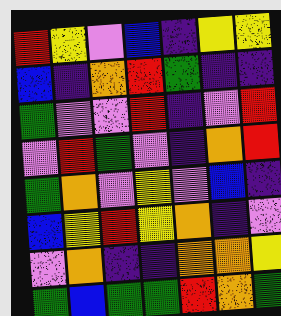[["red", "yellow", "violet", "blue", "indigo", "yellow", "yellow"], ["blue", "indigo", "orange", "red", "green", "indigo", "indigo"], ["green", "violet", "violet", "red", "indigo", "violet", "red"], ["violet", "red", "green", "violet", "indigo", "orange", "red"], ["green", "orange", "violet", "yellow", "violet", "blue", "indigo"], ["blue", "yellow", "red", "yellow", "orange", "indigo", "violet"], ["violet", "orange", "indigo", "indigo", "orange", "orange", "yellow"], ["green", "blue", "green", "green", "red", "orange", "green"]]